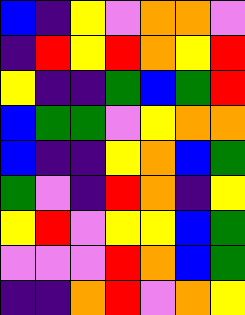[["blue", "indigo", "yellow", "violet", "orange", "orange", "violet"], ["indigo", "red", "yellow", "red", "orange", "yellow", "red"], ["yellow", "indigo", "indigo", "green", "blue", "green", "red"], ["blue", "green", "green", "violet", "yellow", "orange", "orange"], ["blue", "indigo", "indigo", "yellow", "orange", "blue", "green"], ["green", "violet", "indigo", "red", "orange", "indigo", "yellow"], ["yellow", "red", "violet", "yellow", "yellow", "blue", "green"], ["violet", "violet", "violet", "red", "orange", "blue", "green"], ["indigo", "indigo", "orange", "red", "violet", "orange", "yellow"]]